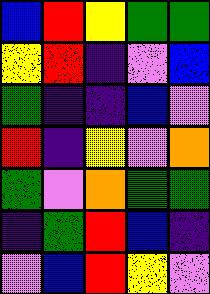[["blue", "red", "yellow", "green", "green"], ["yellow", "red", "indigo", "violet", "blue"], ["green", "indigo", "indigo", "blue", "violet"], ["red", "indigo", "yellow", "violet", "orange"], ["green", "violet", "orange", "green", "green"], ["indigo", "green", "red", "blue", "indigo"], ["violet", "blue", "red", "yellow", "violet"]]